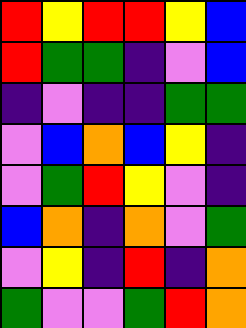[["red", "yellow", "red", "red", "yellow", "blue"], ["red", "green", "green", "indigo", "violet", "blue"], ["indigo", "violet", "indigo", "indigo", "green", "green"], ["violet", "blue", "orange", "blue", "yellow", "indigo"], ["violet", "green", "red", "yellow", "violet", "indigo"], ["blue", "orange", "indigo", "orange", "violet", "green"], ["violet", "yellow", "indigo", "red", "indigo", "orange"], ["green", "violet", "violet", "green", "red", "orange"]]